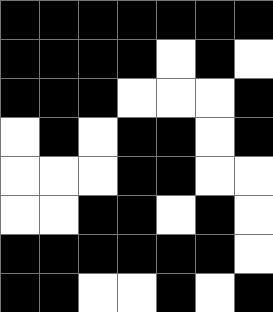[["black", "black", "black", "black", "black", "black", "black"], ["black", "black", "black", "black", "white", "black", "white"], ["black", "black", "black", "white", "white", "white", "black"], ["white", "black", "white", "black", "black", "white", "black"], ["white", "white", "white", "black", "black", "white", "white"], ["white", "white", "black", "black", "white", "black", "white"], ["black", "black", "black", "black", "black", "black", "white"], ["black", "black", "white", "white", "black", "white", "black"]]